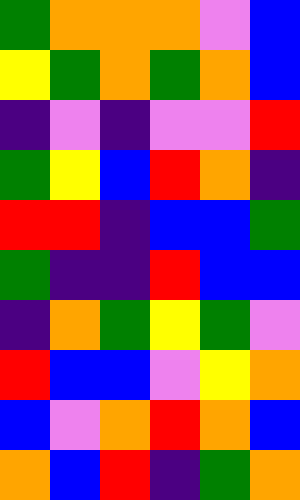[["green", "orange", "orange", "orange", "violet", "blue"], ["yellow", "green", "orange", "green", "orange", "blue"], ["indigo", "violet", "indigo", "violet", "violet", "red"], ["green", "yellow", "blue", "red", "orange", "indigo"], ["red", "red", "indigo", "blue", "blue", "green"], ["green", "indigo", "indigo", "red", "blue", "blue"], ["indigo", "orange", "green", "yellow", "green", "violet"], ["red", "blue", "blue", "violet", "yellow", "orange"], ["blue", "violet", "orange", "red", "orange", "blue"], ["orange", "blue", "red", "indigo", "green", "orange"]]